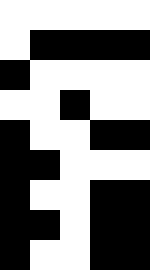[["white", "white", "white", "white", "white"], ["white", "black", "black", "black", "black"], ["black", "white", "white", "white", "white"], ["white", "white", "black", "white", "white"], ["black", "white", "white", "black", "black"], ["black", "black", "white", "white", "white"], ["black", "white", "white", "black", "black"], ["black", "black", "white", "black", "black"], ["black", "white", "white", "black", "black"]]